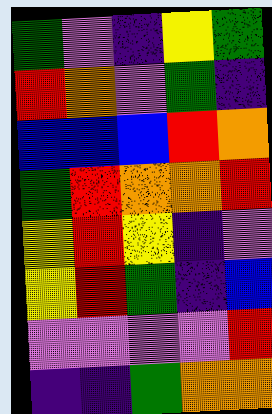[["green", "violet", "indigo", "yellow", "green"], ["red", "orange", "violet", "green", "indigo"], ["blue", "blue", "blue", "red", "orange"], ["green", "red", "orange", "orange", "red"], ["yellow", "red", "yellow", "indigo", "violet"], ["yellow", "red", "green", "indigo", "blue"], ["violet", "violet", "violet", "violet", "red"], ["indigo", "indigo", "green", "orange", "orange"]]